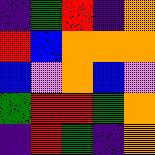[["indigo", "green", "red", "indigo", "orange"], ["red", "blue", "orange", "orange", "orange"], ["blue", "violet", "orange", "blue", "violet"], ["green", "red", "red", "green", "orange"], ["indigo", "red", "green", "indigo", "orange"]]